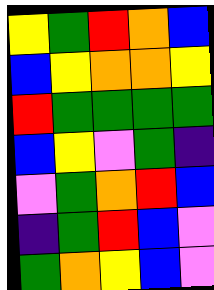[["yellow", "green", "red", "orange", "blue"], ["blue", "yellow", "orange", "orange", "yellow"], ["red", "green", "green", "green", "green"], ["blue", "yellow", "violet", "green", "indigo"], ["violet", "green", "orange", "red", "blue"], ["indigo", "green", "red", "blue", "violet"], ["green", "orange", "yellow", "blue", "violet"]]